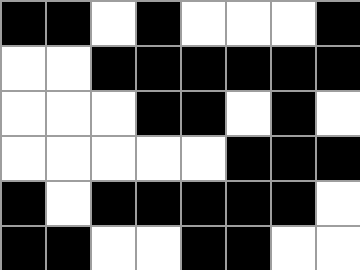[["black", "black", "white", "black", "white", "white", "white", "black"], ["white", "white", "black", "black", "black", "black", "black", "black"], ["white", "white", "white", "black", "black", "white", "black", "white"], ["white", "white", "white", "white", "white", "black", "black", "black"], ["black", "white", "black", "black", "black", "black", "black", "white"], ["black", "black", "white", "white", "black", "black", "white", "white"]]